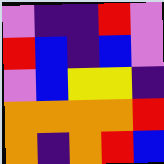[["violet", "indigo", "indigo", "red", "violet"], ["red", "blue", "indigo", "blue", "violet"], ["violet", "blue", "yellow", "yellow", "indigo"], ["orange", "orange", "orange", "orange", "red"], ["orange", "indigo", "orange", "red", "blue"]]